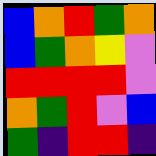[["blue", "orange", "red", "green", "orange"], ["blue", "green", "orange", "yellow", "violet"], ["red", "red", "red", "red", "violet"], ["orange", "green", "red", "violet", "blue"], ["green", "indigo", "red", "red", "indigo"]]